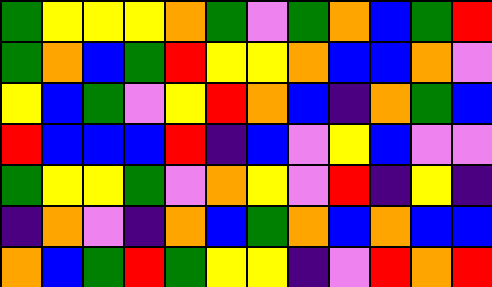[["green", "yellow", "yellow", "yellow", "orange", "green", "violet", "green", "orange", "blue", "green", "red"], ["green", "orange", "blue", "green", "red", "yellow", "yellow", "orange", "blue", "blue", "orange", "violet"], ["yellow", "blue", "green", "violet", "yellow", "red", "orange", "blue", "indigo", "orange", "green", "blue"], ["red", "blue", "blue", "blue", "red", "indigo", "blue", "violet", "yellow", "blue", "violet", "violet"], ["green", "yellow", "yellow", "green", "violet", "orange", "yellow", "violet", "red", "indigo", "yellow", "indigo"], ["indigo", "orange", "violet", "indigo", "orange", "blue", "green", "orange", "blue", "orange", "blue", "blue"], ["orange", "blue", "green", "red", "green", "yellow", "yellow", "indigo", "violet", "red", "orange", "red"]]